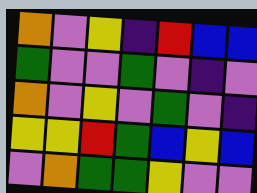[["orange", "violet", "yellow", "indigo", "red", "blue", "blue"], ["green", "violet", "violet", "green", "violet", "indigo", "violet"], ["orange", "violet", "yellow", "violet", "green", "violet", "indigo"], ["yellow", "yellow", "red", "green", "blue", "yellow", "blue"], ["violet", "orange", "green", "green", "yellow", "violet", "violet"]]